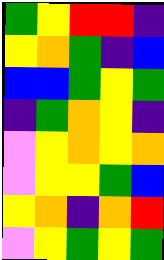[["green", "yellow", "red", "red", "indigo"], ["yellow", "orange", "green", "indigo", "blue"], ["blue", "blue", "green", "yellow", "green"], ["indigo", "green", "orange", "yellow", "indigo"], ["violet", "yellow", "orange", "yellow", "orange"], ["violet", "yellow", "yellow", "green", "blue"], ["yellow", "orange", "indigo", "orange", "red"], ["violet", "yellow", "green", "yellow", "green"]]